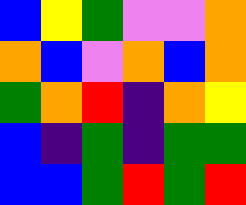[["blue", "yellow", "green", "violet", "violet", "orange"], ["orange", "blue", "violet", "orange", "blue", "orange"], ["green", "orange", "red", "indigo", "orange", "yellow"], ["blue", "indigo", "green", "indigo", "green", "green"], ["blue", "blue", "green", "red", "green", "red"]]